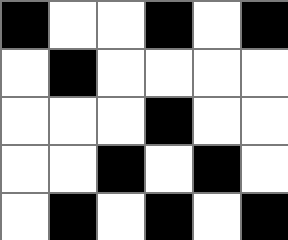[["black", "white", "white", "black", "white", "black"], ["white", "black", "white", "white", "white", "white"], ["white", "white", "white", "black", "white", "white"], ["white", "white", "black", "white", "black", "white"], ["white", "black", "white", "black", "white", "black"]]